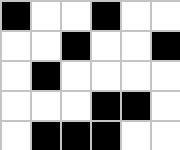[["black", "white", "white", "black", "white", "white"], ["white", "white", "black", "white", "white", "black"], ["white", "black", "white", "white", "white", "white"], ["white", "white", "white", "black", "black", "white"], ["white", "black", "black", "black", "white", "white"]]